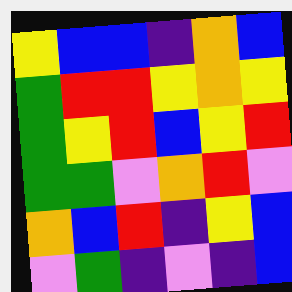[["yellow", "blue", "blue", "indigo", "orange", "blue"], ["green", "red", "red", "yellow", "orange", "yellow"], ["green", "yellow", "red", "blue", "yellow", "red"], ["green", "green", "violet", "orange", "red", "violet"], ["orange", "blue", "red", "indigo", "yellow", "blue"], ["violet", "green", "indigo", "violet", "indigo", "blue"]]